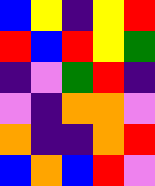[["blue", "yellow", "indigo", "yellow", "red"], ["red", "blue", "red", "yellow", "green"], ["indigo", "violet", "green", "red", "indigo"], ["violet", "indigo", "orange", "orange", "violet"], ["orange", "indigo", "indigo", "orange", "red"], ["blue", "orange", "blue", "red", "violet"]]